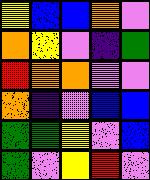[["yellow", "blue", "blue", "orange", "violet"], ["orange", "yellow", "violet", "indigo", "green"], ["red", "orange", "orange", "violet", "violet"], ["orange", "indigo", "violet", "blue", "blue"], ["green", "green", "yellow", "violet", "blue"], ["green", "violet", "yellow", "red", "violet"]]